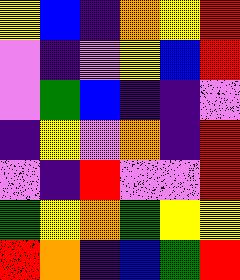[["yellow", "blue", "indigo", "orange", "yellow", "red"], ["violet", "indigo", "violet", "yellow", "blue", "red"], ["violet", "green", "blue", "indigo", "indigo", "violet"], ["indigo", "yellow", "violet", "orange", "indigo", "red"], ["violet", "indigo", "red", "violet", "violet", "red"], ["green", "yellow", "orange", "green", "yellow", "yellow"], ["red", "orange", "indigo", "blue", "green", "red"]]